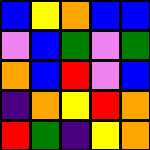[["blue", "yellow", "orange", "blue", "blue"], ["violet", "blue", "green", "violet", "green"], ["orange", "blue", "red", "violet", "blue"], ["indigo", "orange", "yellow", "red", "orange"], ["red", "green", "indigo", "yellow", "orange"]]